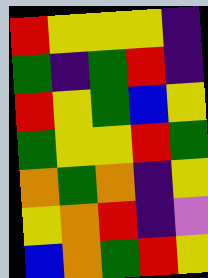[["red", "yellow", "yellow", "yellow", "indigo"], ["green", "indigo", "green", "red", "indigo"], ["red", "yellow", "green", "blue", "yellow"], ["green", "yellow", "yellow", "red", "green"], ["orange", "green", "orange", "indigo", "yellow"], ["yellow", "orange", "red", "indigo", "violet"], ["blue", "orange", "green", "red", "yellow"]]